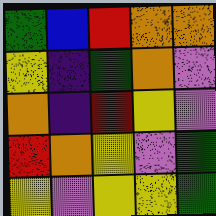[["green", "blue", "red", "orange", "orange"], ["yellow", "indigo", "green", "orange", "violet"], ["orange", "indigo", "red", "yellow", "violet"], ["red", "orange", "yellow", "violet", "green"], ["yellow", "violet", "yellow", "yellow", "green"]]